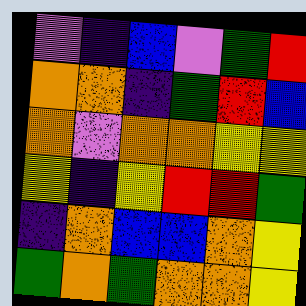[["violet", "indigo", "blue", "violet", "green", "red"], ["orange", "orange", "indigo", "green", "red", "blue"], ["orange", "violet", "orange", "orange", "yellow", "yellow"], ["yellow", "indigo", "yellow", "red", "red", "green"], ["indigo", "orange", "blue", "blue", "orange", "yellow"], ["green", "orange", "green", "orange", "orange", "yellow"]]